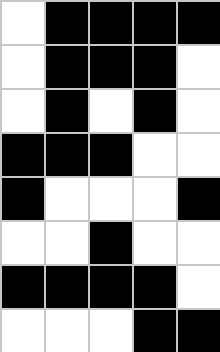[["white", "black", "black", "black", "black"], ["white", "black", "black", "black", "white"], ["white", "black", "white", "black", "white"], ["black", "black", "black", "white", "white"], ["black", "white", "white", "white", "black"], ["white", "white", "black", "white", "white"], ["black", "black", "black", "black", "white"], ["white", "white", "white", "black", "black"]]